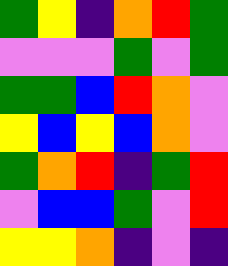[["green", "yellow", "indigo", "orange", "red", "green"], ["violet", "violet", "violet", "green", "violet", "green"], ["green", "green", "blue", "red", "orange", "violet"], ["yellow", "blue", "yellow", "blue", "orange", "violet"], ["green", "orange", "red", "indigo", "green", "red"], ["violet", "blue", "blue", "green", "violet", "red"], ["yellow", "yellow", "orange", "indigo", "violet", "indigo"]]